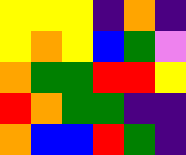[["yellow", "yellow", "yellow", "indigo", "orange", "indigo"], ["yellow", "orange", "yellow", "blue", "green", "violet"], ["orange", "green", "green", "red", "red", "yellow"], ["red", "orange", "green", "green", "indigo", "indigo"], ["orange", "blue", "blue", "red", "green", "indigo"]]